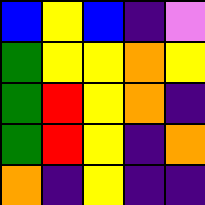[["blue", "yellow", "blue", "indigo", "violet"], ["green", "yellow", "yellow", "orange", "yellow"], ["green", "red", "yellow", "orange", "indigo"], ["green", "red", "yellow", "indigo", "orange"], ["orange", "indigo", "yellow", "indigo", "indigo"]]